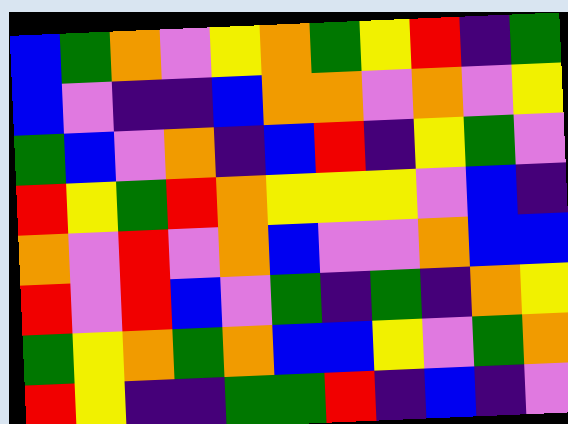[["blue", "green", "orange", "violet", "yellow", "orange", "green", "yellow", "red", "indigo", "green"], ["blue", "violet", "indigo", "indigo", "blue", "orange", "orange", "violet", "orange", "violet", "yellow"], ["green", "blue", "violet", "orange", "indigo", "blue", "red", "indigo", "yellow", "green", "violet"], ["red", "yellow", "green", "red", "orange", "yellow", "yellow", "yellow", "violet", "blue", "indigo"], ["orange", "violet", "red", "violet", "orange", "blue", "violet", "violet", "orange", "blue", "blue"], ["red", "violet", "red", "blue", "violet", "green", "indigo", "green", "indigo", "orange", "yellow"], ["green", "yellow", "orange", "green", "orange", "blue", "blue", "yellow", "violet", "green", "orange"], ["red", "yellow", "indigo", "indigo", "green", "green", "red", "indigo", "blue", "indigo", "violet"]]